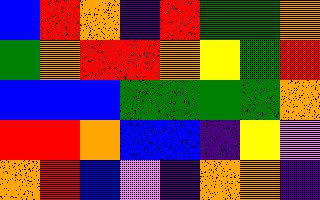[["blue", "red", "orange", "indigo", "red", "green", "green", "orange"], ["green", "orange", "red", "red", "orange", "yellow", "green", "red"], ["blue", "blue", "blue", "green", "green", "green", "green", "orange"], ["red", "red", "orange", "blue", "blue", "indigo", "yellow", "violet"], ["orange", "red", "blue", "violet", "indigo", "orange", "orange", "indigo"]]